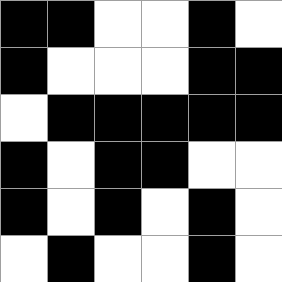[["black", "black", "white", "white", "black", "white"], ["black", "white", "white", "white", "black", "black"], ["white", "black", "black", "black", "black", "black"], ["black", "white", "black", "black", "white", "white"], ["black", "white", "black", "white", "black", "white"], ["white", "black", "white", "white", "black", "white"]]